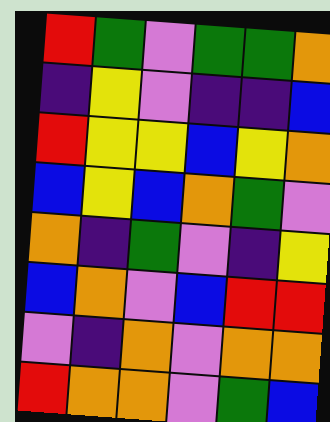[["red", "green", "violet", "green", "green", "orange"], ["indigo", "yellow", "violet", "indigo", "indigo", "blue"], ["red", "yellow", "yellow", "blue", "yellow", "orange"], ["blue", "yellow", "blue", "orange", "green", "violet"], ["orange", "indigo", "green", "violet", "indigo", "yellow"], ["blue", "orange", "violet", "blue", "red", "red"], ["violet", "indigo", "orange", "violet", "orange", "orange"], ["red", "orange", "orange", "violet", "green", "blue"]]